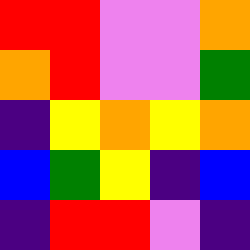[["red", "red", "violet", "violet", "orange"], ["orange", "red", "violet", "violet", "green"], ["indigo", "yellow", "orange", "yellow", "orange"], ["blue", "green", "yellow", "indigo", "blue"], ["indigo", "red", "red", "violet", "indigo"]]